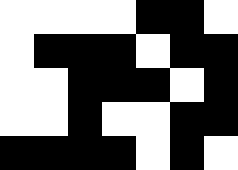[["white", "white", "white", "white", "black", "black", "white"], ["white", "black", "black", "black", "white", "black", "black"], ["white", "white", "black", "black", "black", "white", "black"], ["white", "white", "black", "white", "white", "black", "black"], ["black", "black", "black", "black", "white", "black", "white"]]